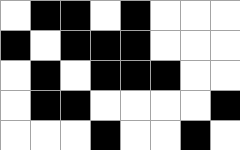[["white", "black", "black", "white", "black", "white", "white", "white"], ["black", "white", "black", "black", "black", "white", "white", "white"], ["white", "black", "white", "black", "black", "black", "white", "white"], ["white", "black", "black", "white", "white", "white", "white", "black"], ["white", "white", "white", "black", "white", "white", "black", "white"]]